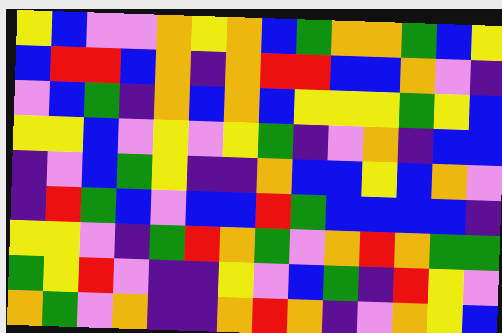[["yellow", "blue", "violet", "violet", "orange", "yellow", "orange", "blue", "green", "orange", "orange", "green", "blue", "yellow"], ["blue", "red", "red", "blue", "orange", "indigo", "orange", "red", "red", "blue", "blue", "orange", "violet", "indigo"], ["violet", "blue", "green", "indigo", "orange", "blue", "orange", "blue", "yellow", "yellow", "yellow", "green", "yellow", "blue"], ["yellow", "yellow", "blue", "violet", "yellow", "violet", "yellow", "green", "indigo", "violet", "orange", "indigo", "blue", "blue"], ["indigo", "violet", "blue", "green", "yellow", "indigo", "indigo", "orange", "blue", "blue", "yellow", "blue", "orange", "violet"], ["indigo", "red", "green", "blue", "violet", "blue", "blue", "red", "green", "blue", "blue", "blue", "blue", "indigo"], ["yellow", "yellow", "violet", "indigo", "green", "red", "orange", "green", "violet", "orange", "red", "orange", "green", "green"], ["green", "yellow", "red", "violet", "indigo", "indigo", "yellow", "violet", "blue", "green", "indigo", "red", "yellow", "violet"], ["orange", "green", "violet", "orange", "indigo", "indigo", "orange", "red", "orange", "indigo", "violet", "orange", "yellow", "blue"]]